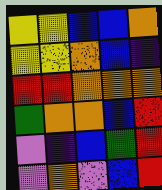[["yellow", "yellow", "blue", "blue", "orange"], ["yellow", "yellow", "orange", "blue", "indigo"], ["red", "red", "orange", "orange", "orange"], ["green", "orange", "orange", "blue", "red"], ["violet", "indigo", "blue", "green", "red"], ["violet", "orange", "violet", "blue", "red"]]